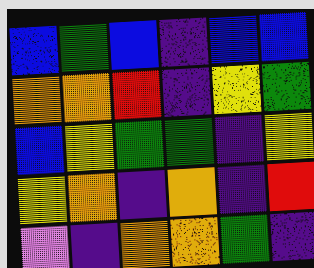[["blue", "green", "blue", "indigo", "blue", "blue"], ["orange", "orange", "red", "indigo", "yellow", "green"], ["blue", "yellow", "green", "green", "indigo", "yellow"], ["yellow", "orange", "indigo", "orange", "indigo", "red"], ["violet", "indigo", "orange", "orange", "green", "indigo"]]